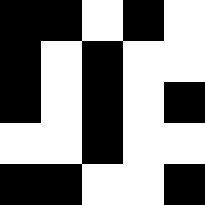[["black", "black", "white", "black", "white"], ["black", "white", "black", "white", "white"], ["black", "white", "black", "white", "black"], ["white", "white", "black", "white", "white"], ["black", "black", "white", "white", "black"]]